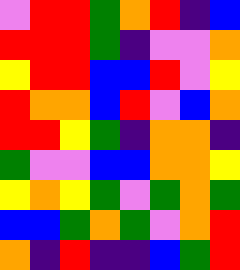[["violet", "red", "red", "green", "orange", "red", "indigo", "blue"], ["red", "red", "red", "green", "indigo", "violet", "violet", "orange"], ["yellow", "red", "red", "blue", "blue", "red", "violet", "yellow"], ["red", "orange", "orange", "blue", "red", "violet", "blue", "orange"], ["red", "red", "yellow", "green", "indigo", "orange", "orange", "indigo"], ["green", "violet", "violet", "blue", "blue", "orange", "orange", "yellow"], ["yellow", "orange", "yellow", "green", "violet", "green", "orange", "green"], ["blue", "blue", "green", "orange", "green", "violet", "orange", "red"], ["orange", "indigo", "red", "indigo", "indigo", "blue", "green", "red"]]